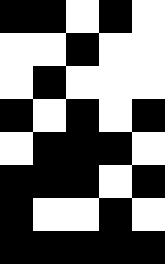[["black", "black", "white", "black", "white"], ["white", "white", "black", "white", "white"], ["white", "black", "white", "white", "white"], ["black", "white", "black", "white", "black"], ["white", "black", "black", "black", "white"], ["black", "black", "black", "white", "black"], ["black", "white", "white", "black", "white"], ["black", "black", "black", "black", "black"]]